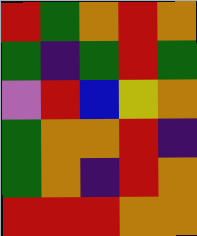[["red", "green", "orange", "red", "orange"], ["green", "indigo", "green", "red", "green"], ["violet", "red", "blue", "yellow", "orange"], ["green", "orange", "orange", "red", "indigo"], ["green", "orange", "indigo", "red", "orange"], ["red", "red", "red", "orange", "orange"]]